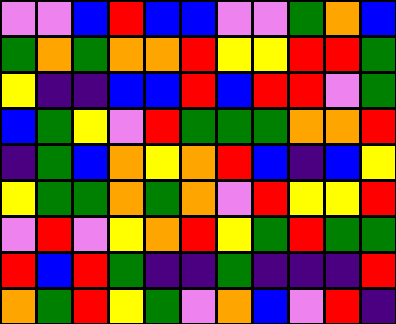[["violet", "violet", "blue", "red", "blue", "blue", "violet", "violet", "green", "orange", "blue"], ["green", "orange", "green", "orange", "orange", "red", "yellow", "yellow", "red", "red", "green"], ["yellow", "indigo", "indigo", "blue", "blue", "red", "blue", "red", "red", "violet", "green"], ["blue", "green", "yellow", "violet", "red", "green", "green", "green", "orange", "orange", "red"], ["indigo", "green", "blue", "orange", "yellow", "orange", "red", "blue", "indigo", "blue", "yellow"], ["yellow", "green", "green", "orange", "green", "orange", "violet", "red", "yellow", "yellow", "red"], ["violet", "red", "violet", "yellow", "orange", "red", "yellow", "green", "red", "green", "green"], ["red", "blue", "red", "green", "indigo", "indigo", "green", "indigo", "indigo", "indigo", "red"], ["orange", "green", "red", "yellow", "green", "violet", "orange", "blue", "violet", "red", "indigo"]]